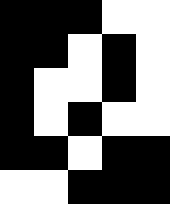[["black", "black", "black", "white", "white"], ["black", "black", "white", "black", "white"], ["black", "white", "white", "black", "white"], ["black", "white", "black", "white", "white"], ["black", "black", "white", "black", "black"], ["white", "white", "black", "black", "black"]]